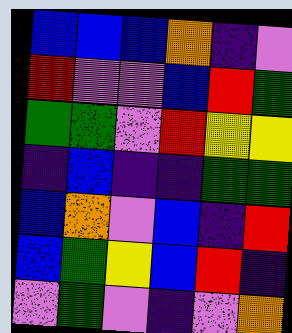[["blue", "blue", "blue", "orange", "indigo", "violet"], ["red", "violet", "violet", "blue", "red", "green"], ["green", "green", "violet", "red", "yellow", "yellow"], ["indigo", "blue", "indigo", "indigo", "green", "green"], ["blue", "orange", "violet", "blue", "indigo", "red"], ["blue", "green", "yellow", "blue", "red", "indigo"], ["violet", "green", "violet", "indigo", "violet", "orange"]]